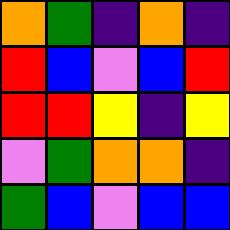[["orange", "green", "indigo", "orange", "indigo"], ["red", "blue", "violet", "blue", "red"], ["red", "red", "yellow", "indigo", "yellow"], ["violet", "green", "orange", "orange", "indigo"], ["green", "blue", "violet", "blue", "blue"]]